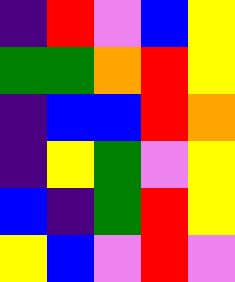[["indigo", "red", "violet", "blue", "yellow"], ["green", "green", "orange", "red", "yellow"], ["indigo", "blue", "blue", "red", "orange"], ["indigo", "yellow", "green", "violet", "yellow"], ["blue", "indigo", "green", "red", "yellow"], ["yellow", "blue", "violet", "red", "violet"]]